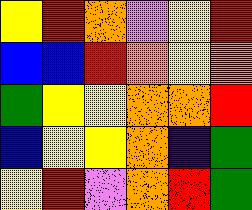[["yellow", "red", "orange", "violet", "yellow", "red"], ["blue", "blue", "red", "orange", "yellow", "orange"], ["green", "yellow", "yellow", "orange", "orange", "red"], ["blue", "yellow", "yellow", "orange", "indigo", "green"], ["yellow", "red", "violet", "orange", "red", "green"]]